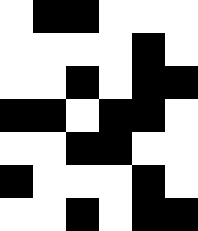[["white", "black", "black", "white", "white", "white"], ["white", "white", "white", "white", "black", "white"], ["white", "white", "black", "white", "black", "black"], ["black", "black", "white", "black", "black", "white"], ["white", "white", "black", "black", "white", "white"], ["black", "white", "white", "white", "black", "white"], ["white", "white", "black", "white", "black", "black"]]